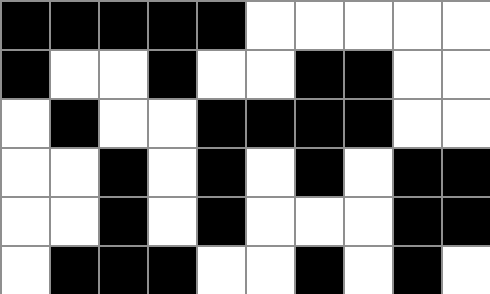[["black", "black", "black", "black", "black", "white", "white", "white", "white", "white"], ["black", "white", "white", "black", "white", "white", "black", "black", "white", "white"], ["white", "black", "white", "white", "black", "black", "black", "black", "white", "white"], ["white", "white", "black", "white", "black", "white", "black", "white", "black", "black"], ["white", "white", "black", "white", "black", "white", "white", "white", "black", "black"], ["white", "black", "black", "black", "white", "white", "black", "white", "black", "white"]]